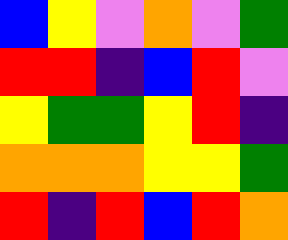[["blue", "yellow", "violet", "orange", "violet", "green"], ["red", "red", "indigo", "blue", "red", "violet"], ["yellow", "green", "green", "yellow", "red", "indigo"], ["orange", "orange", "orange", "yellow", "yellow", "green"], ["red", "indigo", "red", "blue", "red", "orange"]]